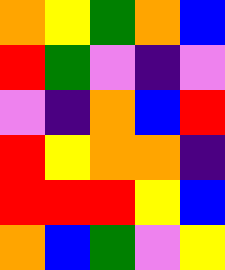[["orange", "yellow", "green", "orange", "blue"], ["red", "green", "violet", "indigo", "violet"], ["violet", "indigo", "orange", "blue", "red"], ["red", "yellow", "orange", "orange", "indigo"], ["red", "red", "red", "yellow", "blue"], ["orange", "blue", "green", "violet", "yellow"]]